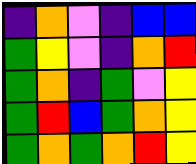[["indigo", "orange", "violet", "indigo", "blue", "blue"], ["green", "yellow", "violet", "indigo", "orange", "red"], ["green", "orange", "indigo", "green", "violet", "yellow"], ["green", "red", "blue", "green", "orange", "yellow"], ["green", "orange", "green", "orange", "red", "yellow"]]